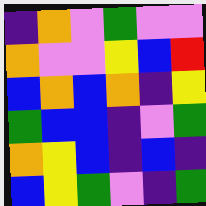[["indigo", "orange", "violet", "green", "violet", "violet"], ["orange", "violet", "violet", "yellow", "blue", "red"], ["blue", "orange", "blue", "orange", "indigo", "yellow"], ["green", "blue", "blue", "indigo", "violet", "green"], ["orange", "yellow", "blue", "indigo", "blue", "indigo"], ["blue", "yellow", "green", "violet", "indigo", "green"]]